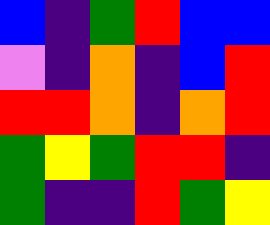[["blue", "indigo", "green", "red", "blue", "blue"], ["violet", "indigo", "orange", "indigo", "blue", "red"], ["red", "red", "orange", "indigo", "orange", "red"], ["green", "yellow", "green", "red", "red", "indigo"], ["green", "indigo", "indigo", "red", "green", "yellow"]]